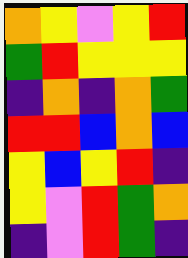[["orange", "yellow", "violet", "yellow", "red"], ["green", "red", "yellow", "yellow", "yellow"], ["indigo", "orange", "indigo", "orange", "green"], ["red", "red", "blue", "orange", "blue"], ["yellow", "blue", "yellow", "red", "indigo"], ["yellow", "violet", "red", "green", "orange"], ["indigo", "violet", "red", "green", "indigo"]]